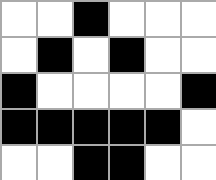[["white", "white", "black", "white", "white", "white"], ["white", "black", "white", "black", "white", "white"], ["black", "white", "white", "white", "white", "black"], ["black", "black", "black", "black", "black", "white"], ["white", "white", "black", "black", "white", "white"]]